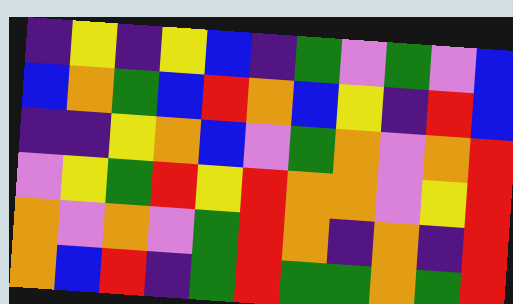[["indigo", "yellow", "indigo", "yellow", "blue", "indigo", "green", "violet", "green", "violet", "blue"], ["blue", "orange", "green", "blue", "red", "orange", "blue", "yellow", "indigo", "red", "blue"], ["indigo", "indigo", "yellow", "orange", "blue", "violet", "green", "orange", "violet", "orange", "red"], ["violet", "yellow", "green", "red", "yellow", "red", "orange", "orange", "violet", "yellow", "red"], ["orange", "violet", "orange", "violet", "green", "red", "orange", "indigo", "orange", "indigo", "red"], ["orange", "blue", "red", "indigo", "green", "red", "green", "green", "orange", "green", "red"]]